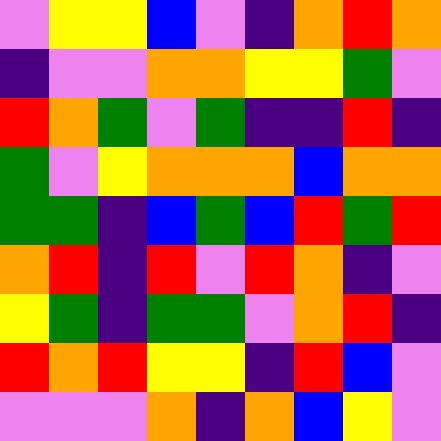[["violet", "yellow", "yellow", "blue", "violet", "indigo", "orange", "red", "orange"], ["indigo", "violet", "violet", "orange", "orange", "yellow", "yellow", "green", "violet"], ["red", "orange", "green", "violet", "green", "indigo", "indigo", "red", "indigo"], ["green", "violet", "yellow", "orange", "orange", "orange", "blue", "orange", "orange"], ["green", "green", "indigo", "blue", "green", "blue", "red", "green", "red"], ["orange", "red", "indigo", "red", "violet", "red", "orange", "indigo", "violet"], ["yellow", "green", "indigo", "green", "green", "violet", "orange", "red", "indigo"], ["red", "orange", "red", "yellow", "yellow", "indigo", "red", "blue", "violet"], ["violet", "violet", "violet", "orange", "indigo", "orange", "blue", "yellow", "violet"]]